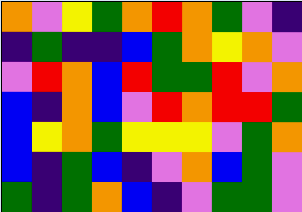[["orange", "violet", "yellow", "green", "orange", "red", "orange", "green", "violet", "indigo"], ["indigo", "green", "indigo", "indigo", "blue", "green", "orange", "yellow", "orange", "violet"], ["violet", "red", "orange", "blue", "red", "green", "green", "red", "violet", "orange"], ["blue", "indigo", "orange", "blue", "violet", "red", "orange", "red", "red", "green"], ["blue", "yellow", "orange", "green", "yellow", "yellow", "yellow", "violet", "green", "orange"], ["blue", "indigo", "green", "blue", "indigo", "violet", "orange", "blue", "green", "violet"], ["green", "indigo", "green", "orange", "blue", "indigo", "violet", "green", "green", "violet"]]